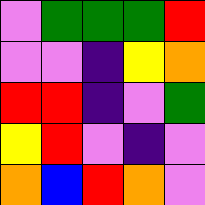[["violet", "green", "green", "green", "red"], ["violet", "violet", "indigo", "yellow", "orange"], ["red", "red", "indigo", "violet", "green"], ["yellow", "red", "violet", "indigo", "violet"], ["orange", "blue", "red", "orange", "violet"]]